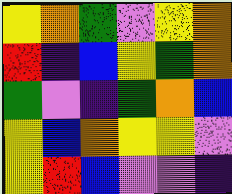[["yellow", "orange", "green", "violet", "yellow", "orange"], ["red", "indigo", "blue", "yellow", "green", "orange"], ["green", "violet", "indigo", "green", "orange", "blue"], ["yellow", "blue", "orange", "yellow", "yellow", "violet"], ["yellow", "red", "blue", "violet", "violet", "indigo"]]